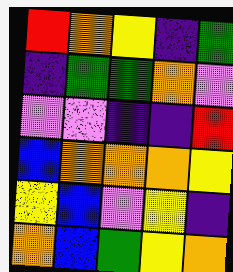[["red", "orange", "yellow", "indigo", "green"], ["indigo", "green", "green", "orange", "violet"], ["violet", "violet", "indigo", "indigo", "red"], ["blue", "orange", "orange", "orange", "yellow"], ["yellow", "blue", "violet", "yellow", "indigo"], ["orange", "blue", "green", "yellow", "orange"]]